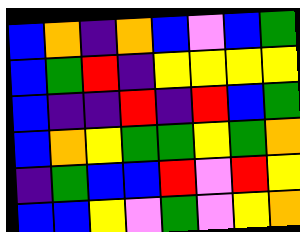[["blue", "orange", "indigo", "orange", "blue", "violet", "blue", "green"], ["blue", "green", "red", "indigo", "yellow", "yellow", "yellow", "yellow"], ["blue", "indigo", "indigo", "red", "indigo", "red", "blue", "green"], ["blue", "orange", "yellow", "green", "green", "yellow", "green", "orange"], ["indigo", "green", "blue", "blue", "red", "violet", "red", "yellow"], ["blue", "blue", "yellow", "violet", "green", "violet", "yellow", "orange"]]